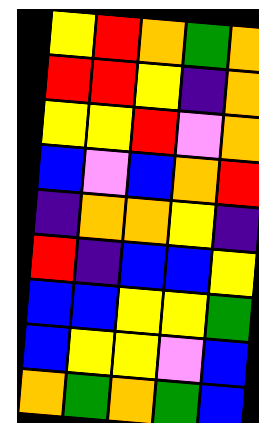[["yellow", "red", "orange", "green", "orange"], ["red", "red", "yellow", "indigo", "orange"], ["yellow", "yellow", "red", "violet", "orange"], ["blue", "violet", "blue", "orange", "red"], ["indigo", "orange", "orange", "yellow", "indigo"], ["red", "indigo", "blue", "blue", "yellow"], ["blue", "blue", "yellow", "yellow", "green"], ["blue", "yellow", "yellow", "violet", "blue"], ["orange", "green", "orange", "green", "blue"]]